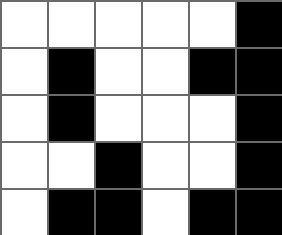[["white", "white", "white", "white", "white", "black"], ["white", "black", "white", "white", "black", "black"], ["white", "black", "white", "white", "white", "black"], ["white", "white", "black", "white", "white", "black"], ["white", "black", "black", "white", "black", "black"]]